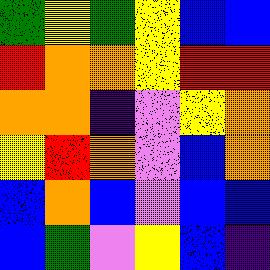[["green", "yellow", "green", "yellow", "blue", "blue"], ["red", "orange", "orange", "yellow", "red", "red"], ["orange", "orange", "indigo", "violet", "yellow", "orange"], ["yellow", "red", "orange", "violet", "blue", "orange"], ["blue", "orange", "blue", "violet", "blue", "blue"], ["blue", "green", "violet", "yellow", "blue", "indigo"]]